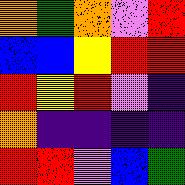[["orange", "green", "orange", "violet", "red"], ["blue", "blue", "yellow", "red", "red"], ["red", "yellow", "red", "violet", "indigo"], ["orange", "indigo", "indigo", "indigo", "indigo"], ["red", "red", "violet", "blue", "green"]]